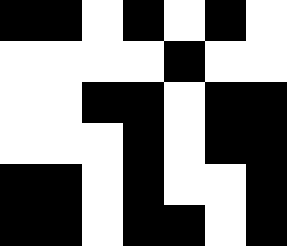[["black", "black", "white", "black", "white", "black", "white"], ["white", "white", "white", "white", "black", "white", "white"], ["white", "white", "black", "black", "white", "black", "black"], ["white", "white", "white", "black", "white", "black", "black"], ["black", "black", "white", "black", "white", "white", "black"], ["black", "black", "white", "black", "black", "white", "black"]]